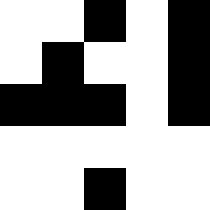[["white", "white", "black", "white", "black"], ["white", "black", "white", "white", "black"], ["black", "black", "black", "white", "black"], ["white", "white", "white", "white", "white"], ["white", "white", "black", "white", "white"]]